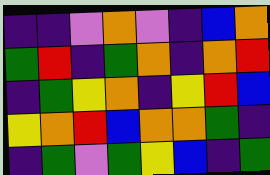[["indigo", "indigo", "violet", "orange", "violet", "indigo", "blue", "orange"], ["green", "red", "indigo", "green", "orange", "indigo", "orange", "red"], ["indigo", "green", "yellow", "orange", "indigo", "yellow", "red", "blue"], ["yellow", "orange", "red", "blue", "orange", "orange", "green", "indigo"], ["indigo", "green", "violet", "green", "yellow", "blue", "indigo", "green"]]